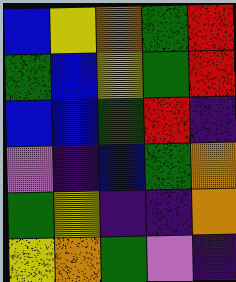[["blue", "yellow", "orange", "green", "red"], ["green", "blue", "yellow", "green", "red"], ["blue", "blue", "green", "red", "indigo"], ["violet", "indigo", "blue", "green", "orange"], ["green", "yellow", "indigo", "indigo", "orange"], ["yellow", "orange", "green", "violet", "indigo"]]